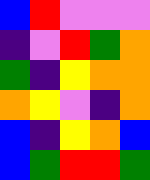[["blue", "red", "violet", "violet", "violet"], ["indigo", "violet", "red", "green", "orange"], ["green", "indigo", "yellow", "orange", "orange"], ["orange", "yellow", "violet", "indigo", "orange"], ["blue", "indigo", "yellow", "orange", "blue"], ["blue", "green", "red", "red", "green"]]